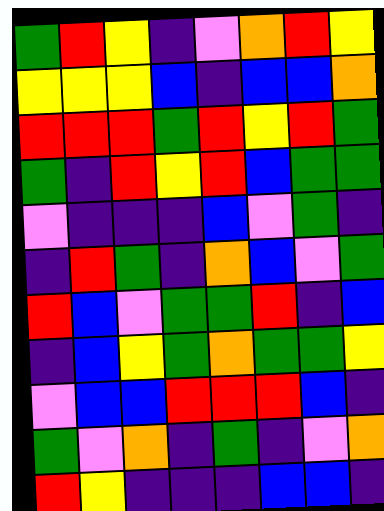[["green", "red", "yellow", "indigo", "violet", "orange", "red", "yellow"], ["yellow", "yellow", "yellow", "blue", "indigo", "blue", "blue", "orange"], ["red", "red", "red", "green", "red", "yellow", "red", "green"], ["green", "indigo", "red", "yellow", "red", "blue", "green", "green"], ["violet", "indigo", "indigo", "indigo", "blue", "violet", "green", "indigo"], ["indigo", "red", "green", "indigo", "orange", "blue", "violet", "green"], ["red", "blue", "violet", "green", "green", "red", "indigo", "blue"], ["indigo", "blue", "yellow", "green", "orange", "green", "green", "yellow"], ["violet", "blue", "blue", "red", "red", "red", "blue", "indigo"], ["green", "violet", "orange", "indigo", "green", "indigo", "violet", "orange"], ["red", "yellow", "indigo", "indigo", "indigo", "blue", "blue", "indigo"]]